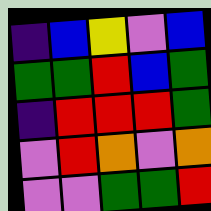[["indigo", "blue", "yellow", "violet", "blue"], ["green", "green", "red", "blue", "green"], ["indigo", "red", "red", "red", "green"], ["violet", "red", "orange", "violet", "orange"], ["violet", "violet", "green", "green", "red"]]